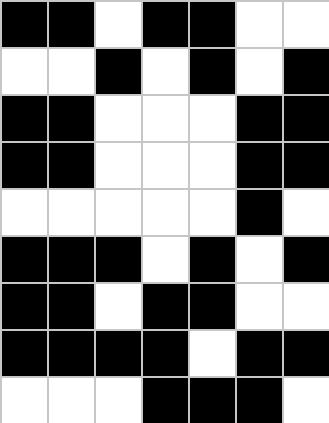[["black", "black", "white", "black", "black", "white", "white"], ["white", "white", "black", "white", "black", "white", "black"], ["black", "black", "white", "white", "white", "black", "black"], ["black", "black", "white", "white", "white", "black", "black"], ["white", "white", "white", "white", "white", "black", "white"], ["black", "black", "black", "white", "black", "white", "black"], ["black", "black", "white", "black", "black", "white", "white"], ["black", "black", "black", "black", "white", "black", "black"], ["white", "white", "white", "black", "black", "black", "white"]]